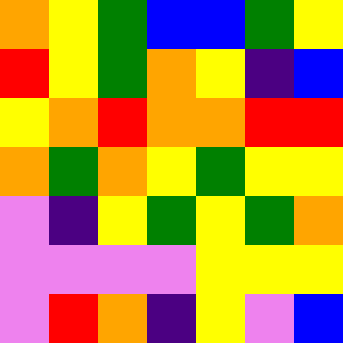[["orange", "yellow", "green", "blue", "blue", "green", "yellow"], ["red", "yellow", "green", "orange", "yellow", "indigo", "blue"], ["yellow", "orange", "red", "orange", "orange", "red", "red"], ["orange", "green", "orange", "yellow", "green", "yellow", "yellow"], ["violet", "indigo", "yellow", "green", "yellow", "green", "orange"], ["violet", "violet", "violet", "violet", "yellow", "yellow", "yellow"], ["violet", "red", "orange", "indigo", "yellow", "violet", "blue"]]